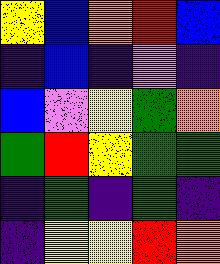[["yellow", "blue", "orange", "red", "blue"], ["indigo", "blue", "indigo", "violet", "indigo"], ["blue", "violet", "yellow", "green", "orange"], ["green", "red", "yellow", "green", "green"], ["indigo", "green", "indigo", "green", "indigo"], ["indigo", "yellow", "yellow", "red", "orange"]]